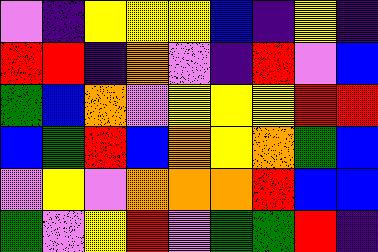[["violet", "indigo", "yellow", "yellow", "yellow", "blue", "indigo", "yellow", "indigo"], ["red", "red", "indigo", "orange", "violet", "indigo", "red", "violet", "blue"], ["green", "blue", "orange", "violet", "yellow", "yellow", "yellow", "red", "red"], ["blue", "green", "red", "blue", "orange", "yellow", "orange", "green", "blue"], ["violet", "yellow", "violet", "orange", "orange", "orange", "red", "blue", "blue"], ["green", "violet", "yellow", "red", "violet", "green", "green", "red", "indigo"]]